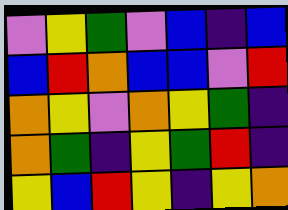[["violet", "yellow", "green", "violet", "blue", "indigo", "blue"], ["blue", "red", "orange", "blue", "blue", "violet", "red"], ["orange", "yellow", "violet", "orange", "yellow", "green", "indigo"], ["orange", "green", "indigo", "yellow", "green", "red", "indigo"], ["yellow", "blue", "red", "yellow", "indigo", "yellow", "orange"]]